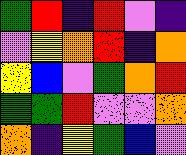[["green", "red", "indigo", "red", "violet", "indigo"], ["violet", "yellow", "orange", "red", "indigo", "orange"], ["yellow", "blue", "violet", "green", "orange", "red"], ["green", "green", "red", "violet", "violet", "orange"], ["orange", "indigo", "yellow", "green", "blue", "violet"]]